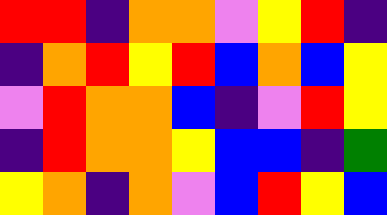[["red", "red", "indigo", "orange", "orange", "violet", "yellow", "red", "indigo"], ["indigo", "orange", "red", "yellow", "red", "blue", "orange", "blue", "yellow"], ["violet", "red", "orange", "orange", "blue", "indigo", "violet", "red", "yellow"], ["indigo", "red", "orange", "orange", "yellow", "blue", "blue", "indigo", "green"], ["yellow", "orange", "indigo", "orange", "violet", "blue", "red", "yellow", "blue"]]